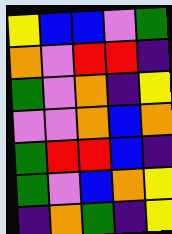[["yellow", "blue", "blue", "violet", "green"], ["orange", "violet", "red", "red", "indigo"], ["green", "violet", "orange", "indigo", "yellow"], ["violet", "violet", "orange", "blue", "orange"], ["green", "red", "red", "blue", "indigo"], ["green", "violet", "blue", "orange", "yellow"], ["indigo", "orange", "green", "indigo", "yellow"]]